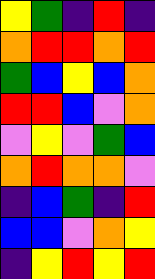[["yellow", "green", "indigo", "red", "indigo"], ["orange", "red", "red", "orange", "red"], ["green", "blue", "yellow", "blue", "orange"], ["red", "red", "blue", "violet", "orange"], ["violet", "yellow", "violet", "green", "blue"], ["orange", "red", "orange", "orange", "violet"], ["indigo", "blue", "green", "indigo", "red"], ["blue", "blue", "violet", "orange", "yellow"], ["indigo", "yellow", "red", "yellow", "red"]]